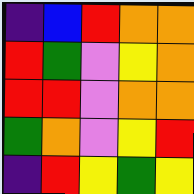[["indigo", "blue", "red", "orange", "orange"], ["red", "green", "violet", "yellow", "orange"], ["red", "red", "violet", "orange", "orange"], ["green", "orange", "violet", "yellow", "red"], ["indigo", "red", "yellow", "green", "yellow"]]